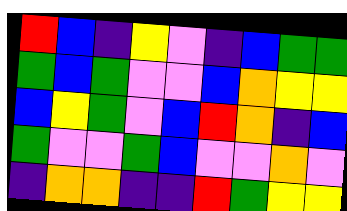[["red", "blue", "indigo", "yellow", "violet", "indigo", "blue", "green", "green"], ["green", "blue", "green", "violet", "violet", "blue", "orange", "yellow", "yellow"], ["blue", "yellow", "green", "violet", "blue", "red", "orange", "indigo", "blue"], ["green", "violet", "violet", "green", "blue", "violet", "violet", "orange", "violet"], ["indigo", "orange", "orange", "indigo", "indigo", "red", "green", "yellow", "yellow"]]